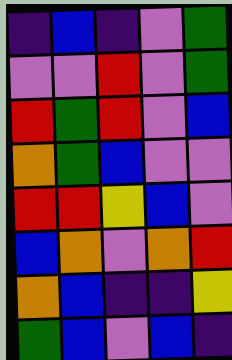[["indigo", "blue", "indigo", "violet", "green"], ["violet", "violet", "red", "violet", "green"], ["red", "green", "red", "violet", "blue"], ["orange", "green", "blue", "violet", "violet"], ["red", "red", "yellow", "blue", "violet"], ["blue", "orange", "violet", "orange", "red"], ["orange", "blue", "indigo", "indigo", "yellow"], ["green", "blue", "violet", "blue", "indigo"]]